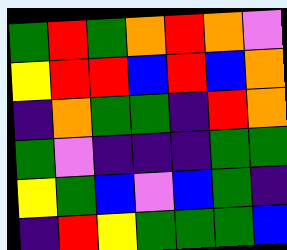[["green", "red", "green", "orange", "red", "orange", "violet"], ["yellow", "red", "red", "blue", "red", "blue", "orange"], ["indigo", "orange", "green", "green", "indigo", "red", "orange"], ["green", "violet", "indigo", "indigo", "indigo", "green", "green"], ["yellow", "green", "blue", "violet", "blue", "green", "indigo"], ["indigo", "red", "yellow", "green", "green", "green", "blue"]]